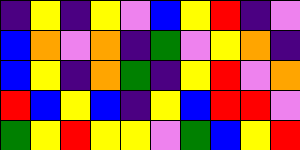[["indigo", "yellow", "indigo", "yellow", "violet", "blue", "yellow", "red", "indigo", "violet"], ["blue", "orange", "violet", "orange", "indigo", "green", "violet", "yellow", "orange", "indigo"], ["blue", "yellow", "indigo", "orange", "green", "indigo", "yellow", "red", "violet", "orange"], ["red", "blue", "yellow", "blue", "indigo", "yellow", "blue", "red", "red", "violet"], ["green", "yellow", "red", "yellow", "yellow", "violet", "green", "blue", "yellow", "red"]]